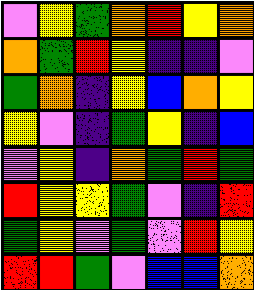[["violet", "yellow", "green", "orange", "red", "yellow", "orange"], ["orange", "green", "red", "yellow", "indigo", "indigo", "violet"], ["green", "orange", "indigo", "yellow", "blue", "orange", "yellow"], ["yellow", "violet", "indigo", "green", "yellow", "indigo", "blue"], ["violet", "yellow", "indigo", "orange", "green", "red", "green"], ["red", "yellow", "yellow", "green", "violet", "indigo", "red"], ["green", "yellow", "violet", "green", "violet", "red", "yellow"], ["red", "red", "green", "violet", "blue", "blue", "orange"]]